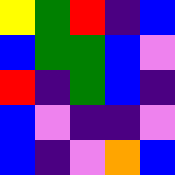[["yellow", "green", "red", "indigo", "blue"], ["blue", "green", "green", "blue", "violet"], ["red", "indigo", "green", "blue", "indigo"], ["blue", "violet", "indigo", "indigo", "violet"], ["blue", "indigo", "violet", "orange", "blue"]]